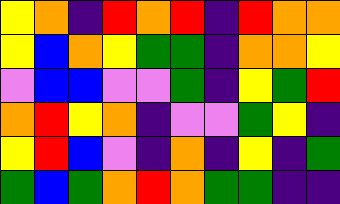[["yellow", "orange", "indigo", "red", "orange", "red", "indigo", "red", "orange", "orange"], ["yellow", "blue", "orange", "yellow", "green", "green", "indigo", "orange", "orange", "yellow"], ["violet", "blue", "blue", "violet", "violet", "green", "indigo", "yellow", "green", "red"], ["orange", "red", "yellow", "orange", "indigo", "violet", "violet", "green", "yellow", "indigo"], ["yellow", "red", "blue", "violet", "indigo", "orange", "indigo", "yellow", "indigo", "green"], ["green", "blue", "green", "orange", "red", "orange", "green", "green", "indigo", "indigo"]]